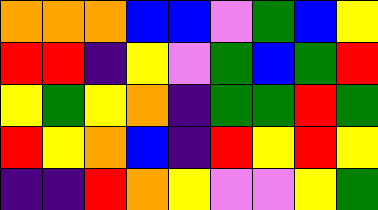[["orange", "orange", "orange", "blue", "blue", "violet", "green", "blue", "yellow"], ["red", "red", "indigo", "yellow", "violet", "green", "blue", "green", "red"], ["yellow", "green", "yellow", "orange", "indigo", "green", "green", "red", "green"], ["red", "yellow", "orange", "blue", "indigo", "red", "yellow", "red", "yellow"], ["indigo", "indigo", "red", "orange", "yellow", "violet", "violet", "yellow", "green"]]